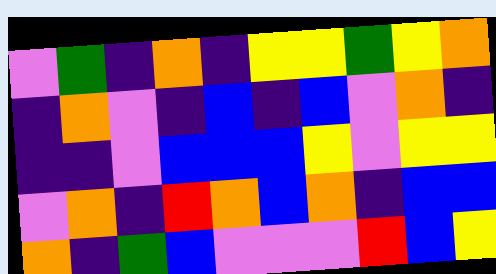[["violet", "green", "indigo", "orange", "indigo", "yellow", "yellow", "green", "yellow", "orange"], ["indigo", "orange", "violet", "indigo", "blue", "indigo", "blue", "violet", "orange", "indigo"], ["indigo", "indigo", "violet", "blue", "blue", "blue", "yellow", "violet", "yellow", "yellow"], ["violet", "orange", "indigo", "red", "orange", "blue", "orange", "indigo", "blue", "blue"], ["orange", "indigo", "green", "blue", "violet", "violet", "violet", "red", "blue", "yellow"]]